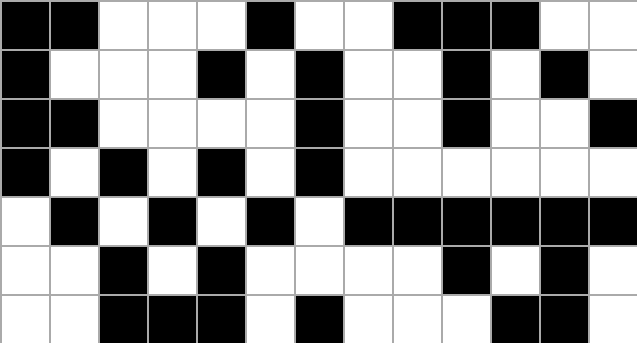[["black", "black", "white", "white", "white", "black", "white", "white", "black", "black", "black", "white", "white"], ["black", "white", "white", "white", "black", "white", "black", "white", "white", "black", "white", "black", "white"], ["black", "black", "white", "white", "white", "white", "black", "white", "white", "black", "white", "white", "black"], ["black", "white", "black", "white", "black", "white", "black", "white", "white", "white", "white", "white", "white"], ["white", "black", "white", "black", "white", "black", "white", "black", "black", "black", "black", "black", "black"], ["white", "white", "black", "white", "black", "white", "white", "white", "white", "black", "white", "black", "white"], ["white", "white", "black", "black", "black", "white", "black", "white", "white", "white", "black", "black", "white"]]